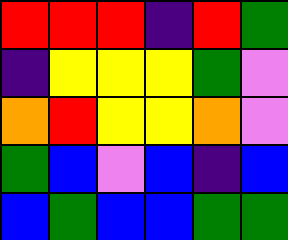[["red", "red", "red", "indigo", "red", "green"], ["indigo", "yellow", "yellow", "yellow", "green", "violet"], ["orange", "red", "yellow", "yellow", "orange", "violet"], ["green", "blue", "violet", "blue", "indigo", "blue"], ["blue", "green", "blue", "blue", "green", "green"]]